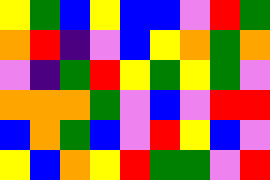[["yellow", "green", "blue", "yellow", "blue", "blue", "violet", "red", "green"], ["orange", "red", "indigo", "violet", "blue", "yellow", "orange", "green", "orange"], ["violet", "indigo", "green", "red", "yellow", "green", "yellow", "green", "violet"], ["orange", "orange", "orange", "green", "violet", "blue", "violet", "red", "red"], ["blue", "orange", "green", "blue", "violet", "red", "yellow", "blue", "violet"], ["yellow", "blue", "orange", "yellow", "red", "green", "green", "violet", "red"]]